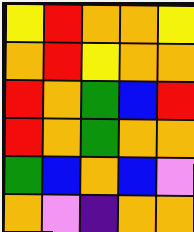[["yellow", "red", "orange", "orange", "yellow"], ["orange", "red", "yellow", "orange", "orange"], ["red", "orange", "green", "blue", "red"], ["red", "orange", "green", "orange", "orange"], ["green", "blue", "orange", "blue", "violet"], ["orange", "violet", "indigo", "orange", "orange"]]